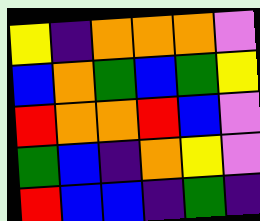[["yellow", "indigo", "orange", "orange", "orange", "violet"], ["blue", "orange", "green", "blue", "green", "yellow"], ["red", "orange", "orange", "red", "blue", "violet"], ["green", "blue", "indigo", "orange", "yellow", "violet"], ["red", "blue", "blue", "indigo", "green", "indigo"]]